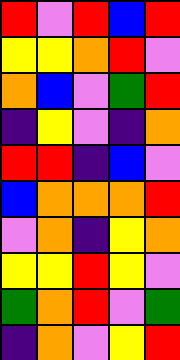[["red", "violet", "red", "blue", "red"], ["yellow", "yellow", "orange", "red", "violet"], ["orange", "blue", "violet", "green", "red"], ["indigo", "yellow", "violet", "indigo", "orange"], ["red", "red", "indigo", "blue", "violet"], ["blue", "orange", "orange", "orange", "red"], ["violet", "orange", "indigo", "yellow", "orange"], ["yellow", "yellow", "red", "yellow", "violet"], ["green", "orange", "red", "violet", "green"], ["indigo", "orange", "violet", "yellow", "red"]]